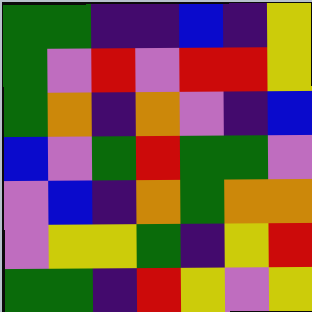[["green", "green", "indigo", "indigo", "blue", "indigo", "yellow"], ["green", "violet", "red", "violet", "red", "red", "yellow"], ["green", "orange", "indigo", "orange", "violet", "indigo", "blue"], ["blue", "violet", "green", "red", "green", "green", "violet"], ["violet", "blue", "indigo", "orange", "green", "orange", "orange"], ["violet", "yellow", "yellow", "green", "indigo", "yellow", "red"], ["green", "green", "indigo", "red", "yellow", "violet", "yellow"]]